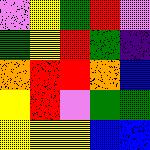[["violet", "yellow", "green", "red", "violet"], ["green", "yellow", "red", "green", "indigo"], ["orange", "red", "red", "orange", "blue"], ["yellow", "red", "violet", "green", "green"], ["yellow", "yellow", "yellow", "blue", "blue"]]